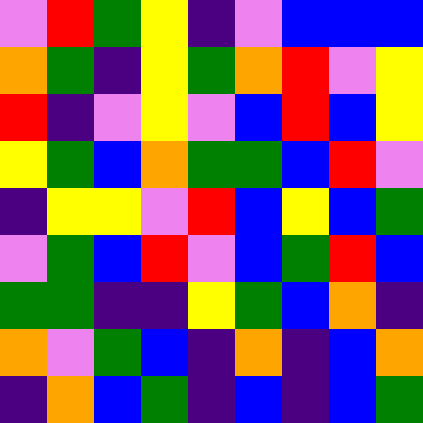[["violet", "red", "green", "yellow", "indigo", "violet", "blue", "blue", "blue"], ["orange", "green", "indigo", "yellow", "green", "orange", "red", "violet", "yellow"], ["red", "indigo", "violet", "yellow", "violet", "blue", "red", "blue", "yellow"], ["yellow", "green", "blue", "orange", "green", "green", "blue", "red", "violet"], ["indigo", "yellow", "yellow", "violet", "red", "blue", "yellow", "blue", "green"], ["violet", "green", "blue", "red", "violet", "blue", "green", "red", "blue"], ["green", "green", "indigo", "indigo", "yellow", "green", "blue", "orange", "indigo"], ["orange", "violet", "green", "blue", "indigo", "orange", "indigo", "blue", "orange"], ["indigo", "orange", "blue", "green", "indigo", "blue", "indigo", "blue", "green"]]